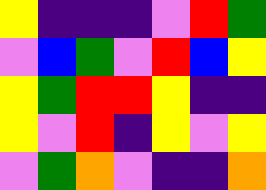[["yellow", "indigo", "indigo", "indigo", "violet", "red", "green"], ["violet", "blue", "green", "violet", "red", "blue", "yellow"], ["yellow", "green", "red", "red", "yellow", "indigo", "indigo"], ["yellow", "violet", "red", "indigo", "yellow", "violet", "yellow"], ["violet", "green", "orange", "violet", "indigo", "indigo", "orange"]]